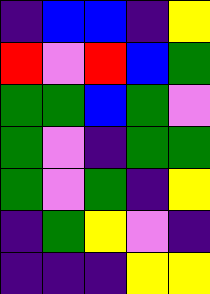[["indigo", "blue", "blue", "indigo", "yellow"], ["red", "violet", "red", "blue", "green"], ["green", "green", "blue", "green", "violet"], ["green", "violet", "indigo", "green", "green"], ["green", "violet", "green", "indigo", "yellow"], ["indigo", "green", "yellow", "violet", "indigo"], ["indigo", "indigo", "indigo", "yellow", "yellow"]]